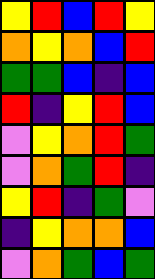[["yellow", "red", "blue", "red", "yellow"], ["orange", "yellow", "orange", "blue", "red"], ["green", "green", "blue", "indigo", "blue"], ["red", "indigo", "yellow", "red", "blue"], ["violet", "yellow", "orange", "red", "green"], ["violet", "orange", "green", "red", "indigo"], ["yellow", "red", "indigo", "green", "violet"], ["indigo", "yellow", "orange", "orange", "blue"], ["violet", "orange", "green", "blue", "green"]]